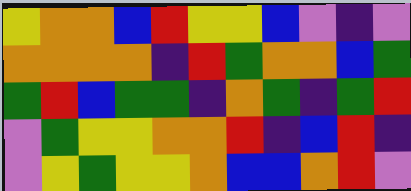[["yellow", "orange", "orange", "blue", "red", "yellow", "yellow", "blue", "violet", "indigo", "violet"], ["orange", "orange", "orange", "orange", "indigo", "red", "green", "orange", "orange", "blue", "green"], ["green", "red", "blue", "green", "green", "indigo", "orange", "green", "indigo", "green", "red"], ["violet", "green", "yellow", "yellow", "orange", "orange", "red", "indigo", "blue", "red", "indigo"], ["violet", "yellow", "green", "yellow", "yellow", "orange", "blue", "blue", "orange", "red", "violet"]]